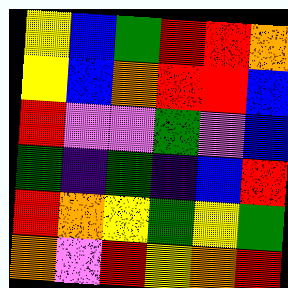[["yellow", "blue", "green", "red", "red", "orange"], ["yellow", "blue", "orange", "red", "red", "blue"], ["red", "violet", "violet", "green", "violet", "blue"], ["green", "indigo", "green", "indigo", "blue", "red"], ["red", "orange", "yellow", "green", "yellow", "green"], ["orange", "violet", "red", "yellow", "orange", "red"]]